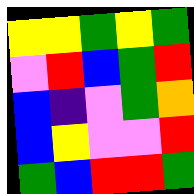[["yellow", "yellow", "green", "yellow", "green"], ["violet", "red", "blue", "green", "red"], ["blue", "indigo", "violet", "green", "orange"], ["blue", "yellow", "violet", "violet", "red"], ["green", "blue", "red", "red", "green"]]